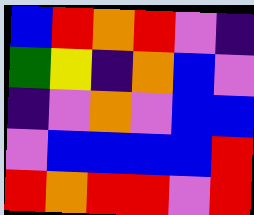[["blue", "red", "orange", "red", "violet", "indigo"], ["green", "yellow", "indigo", "orange", "blue", "violet"], ["indigo", "violet", "orange", "violet", "blue", "blue"], ["violet", "blue", "blue", "blue", "blue", "red"], ["red", "orange", "red", "red", "violet", "red"]]